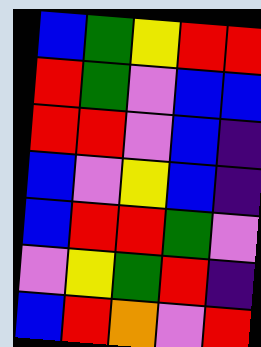[["blue", "green", "yellow", "red", "red"], ["red", "green", "violet", "blue", "blue"], ["red", "red", "violet", "blue", "indigo"], ["blue", "violet", "yellow", "blue", "indigo"], ["blue", "red", "red", "green", "violet"], ["violet", "yellow", "green", "red", "indigo"], ["blue", "red", "orange", "violet", "red"]]